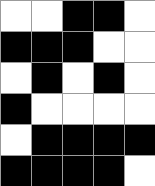[["white", "white", "black", "black", "white"], ["black", "black", "black", "white", "white"], ["white", "black", "white", "black", "white"], ["black", "white", "white", "white", "white"], ["white", "black", "black", "black", "black"], ["black", "black", "black", "black", "white"]]